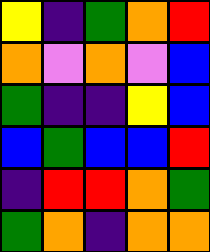[["yellow", "indigo", "green", "orange", "red"], ["orange", "violet", "orange", "violet", "blue"], ["green", "indigo", "indigo", "yellow", "blue"], ["blue", "green", "blue", "blue", "red"], ["indigo", "red", "red", "orange", "green"], ["green", "orange", "indigo", "orange", "orange"]]